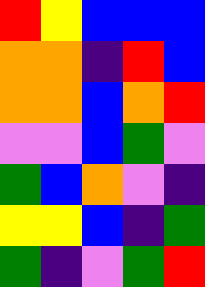[["red", "yellow", "blue", "blue", "blue"], ["orange", "orange", "indigo", "red", "blue"], ["orange", "orange", "blue", "orange", "red"], ["violet", "violet", "blue", "green", "violet"], ["green", "blue", "orange", "violet", "indigo"], ["yellow", "yellow", "blue", "indigo", "green"], ["green", "indigo", "violet", "green", "red"]]